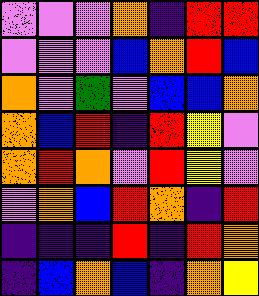[["violet", "violet", "violet", "orange", "indigo", "red", "red"], ["violet", "violet", "violet", "blue", "orange", "red", "blue"], ["orange", "violet", "green", "violet", "blue", "blue", "orange"], ["orange", "blue", "red", "indigo", "red", "yellow", "violet"], ["orange", "red", "orange", "violet", "red", "yellow", "violet"], ["violet", "orange", "blue", "red", "orange", "indigo", "red"], ["indigo", "indigo", "indigo", "red", "indigo", "red", "orange"], ["indigo", "blue", "orange", "blue", "indigo", "orange", "yellow"]]